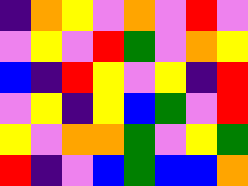[["indigo", "orange", "yellow", "violet", "orange", "violet", "red", "violet"], ["violet", "yellow", "violet", "red", "green", "violet", "orange", "yellow"], ["blue", "indigo", "red", "yellow", "violet", "yellow", "indigo", "red"], ["violet", "yellow", "indigo", "yellow", "blue", "green", "violet", "red"], ["yellow", "violet", "orange", "orange", "green", "violet", "yellow", "green"], ["red", "indigo", "violet", "blue", "green", "blue", "blue", "orange"]]